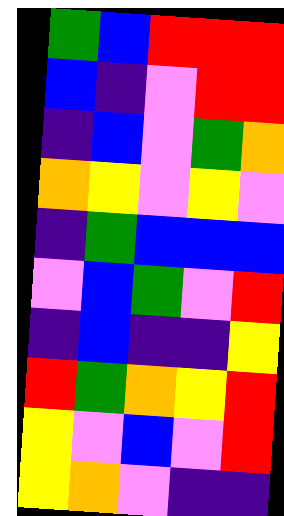[["green", "blue", "red", "red", "red"], ["blue", "indigo", "violet", "red", "red"], ["indigo", "blue", "violet", "green", "orange"], ["orange", "yellow", "violet", "yellow", "violet"], ["indigo", "green", "blue", "blue", "blue"], ["violet", "blue", "green", "violet", "red"], ["indigo", "blue", "indigo", "indigo", "yellow"], ["red", "green", "orange", "yellow", "red"], ["yellow", "violet", "blue", "violet", "red"], ["yellow", "orange", "violet", "indigo", "indigo"]]